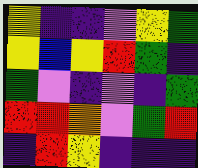[["yellow", "indigo", "indigo", "violet", "yellow", "green"], ["yellow", "blue", "yellow", "red", "green", "indigo"], ["green", "violet", "indigo", "violet", "indigo", "green"], ["red", "red", "orange", "violet", "green", "red"], ["indigo", "red", "yellow", "indigo", "indigo", "indigo"]]